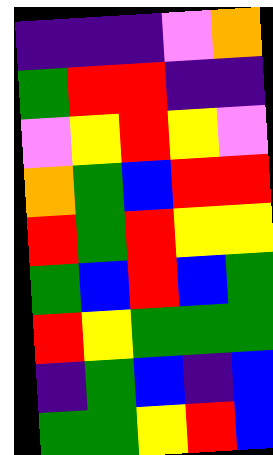[["indigo", "indigo", "indigo", "violet", "orange"], ["green", "red", "red", "indigo", "indigo"], ["violet", "yellow", "red", "yellow", "violet"], ["orange", "green", "blue", "red", "red"], ["red", "green", "red", "yellow", "yellow"], ["green", "blue", "red", "blue", "green"], ["red", "yellow", "green", "green", "green"], ["indigo", "green", "blue", "indigo", "blue"], ["green", "green", "yellow", "red", "blue"]]